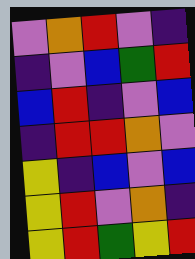[["violet", "orange", "red", "violet", "indigo"], ["indigo", "violet", "blue", "green", "red"], ["blue", "red", "indigo", "violet", "blue"], ["indigo", "red", "red", "orange", "violet"], ["yellow", "indigo", "blue", "violet", "blue"], ["yellow", "red", "violet", "orange", "indigo"], ["yellow", "red", "green", "yellow", "red"]]